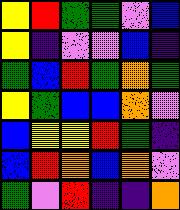[["yellow", "red", "green", "green", "violet", "blue"], ["yellow", "indigo", "violet", "violet", "blue", "indigo"], ["green", "blue", "red", "green", "orange", "green"], ["yellow", "green", "blue", "blue", "orange", "violet"], ["blue", "yellow", "yellow", "red", "green", "indigo"], ["blue", "red", "orange", "blue", "orange", "violet"], ["green", "violet", "red", "indigo", "indigo", "orange"]]